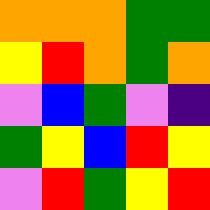[["orange", "orange", "orange", "green", "green"], ["yellow", "red", "orange", "green", "orange"], ["violet", "blue", "green", "violet", "indigo"], ["green", "yellow", "blue", "red", "yellow"], ["violet", "red", "green", "yellow", "red"]]